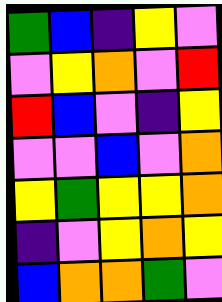[["green", "blue", "indigo", "yellow", "violet"], ["violet", "yellow", "orange", "violet", "red"], ["red", "blue", "violet", "indigo", "yellow"], ["violet", "violet", "blue", "violet", "orange"], ["yellow", "green", "yellow", "yellow", "orange"], ["indigo", "violet", "yellow", "orange", "yellow"], ["blue", "orange", "orange", "green", "violet"]]